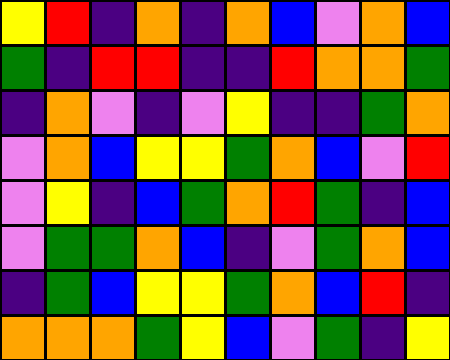[["yellow", "red", "indigo", "orange", "indigo", "orange", "blue", "violet", "orange", "blue"], ["green", "indigo", "red", "red", "indigo", "indigo", "red", "orange", "orange", "green"], ["indigo", "orange", "violet", "indigo", "violet", "yellow", "indigo", "indigo", "green", "orange"], ["violet", "orange", "blue", "yellow", "yellow", "green", "orange", "blue", "violet", "red"], ["violet", "yellow", "indigo", "blue", "green", "orange", "red", "green", "indigo", "blue"], ["violet", "green", "green", "orange", "blue", "indigo", "violet", "green", "orange", "blue"], ["indigo", "green", "blue", "yellow", "yellow", "green", "orange", "blue", "red", "indigo"], ["orange", "orange", "orange", "green", "yellow", "blue", "violet", "green", "indigo", "yellow"]]